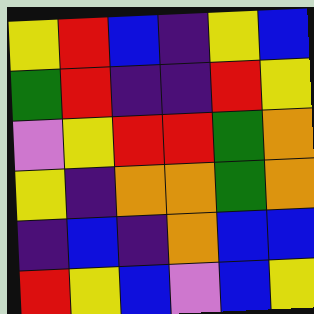[["yellow", "red", "blue", "indigo", "yellow", "blue"], ["green", "red", "indigo", "indigo", "red", "yellow"], ["violet", "yellow", "red", "red", "green", "orange"], ["yellow", "indigo", "orange", "orange", "green", "orange"], ["indigo", "blue", "indigo", "orange", "blue", "blue"], ["red", "yellow", "blue", "violet", "blue", "yellow"]]